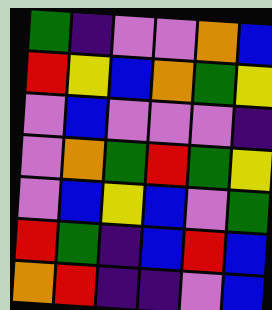[["green", "indigo", "violet", "violet", "orange", "blue"], ["red", "yellow", "blue", "orange", "green", "yellow"], ["violet", "blue", "violet", "violet", "violet", "indigo"], ["violet", "orange", "green", "red", "green", "yellow"], ["violet", "blue", "yellow", "blue", "violet", "green"], ["red", "green", "indigo", "blue", "red", "blue"], ["orange", "red", "indigo", "indigo", "violet", "blue"]]